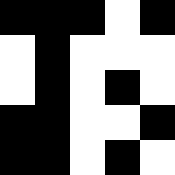[["black", "black", "black", "white", "black"], ["white", "black", "white", "white", "white"], ["white", "black", "white", "black", "white"], ["black", "black", "white", "white", "black"], ["black", "black", "white", "black", "white"]]